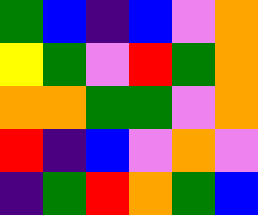[["green", "blue", "indigo", "blue", "violet", "orange"], ["yellow", "green", "violet", "red", "green", "orange"], ["orange", "orange", "green", "green", "violet", "orange"], ["red", "indigo", "blue", "violet", "orange", "violet"], ["indigo", "green", "red", "orange", "green", "blue"]]